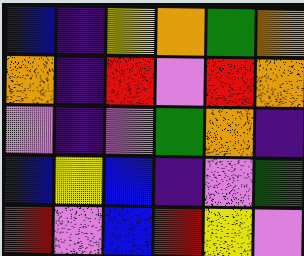[["blue", "indigo", "yellow", "orange", "green", "orange"], ["orange", "indigo", "red", "violet", "red", "orange"], ["violet", "indigo", "violet", "green", "orange", "indigo"], ["blue", "yellow", "blue", "indigo", "violet", "green"], ["red", "violet", "blue", "red", "yellow", "violet"]]